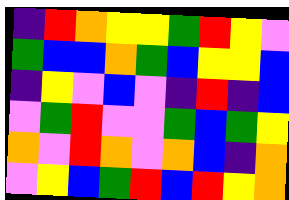[["indigo", "red", "orange", "yellow", "yellow", "green", "red", "yellow", "violet"], ["green", "blue", "blue", "orange", "green", "blue", "yellow", "yellow", "blue"], ["indigo", "yellow", "violet", "blue", "violet", "indigo", "red", "indigo", "blue"], ["violet", "green", "red", "violet", "violet", "green", "blue", "green", "yellow"], ["orange", "violet", "red", "orange", "violet", "orange", "blue", "indigo", "orange"], ["violet", "yellow", "blue", "green", "red", "blue", "red", "yellow", "orange"]]